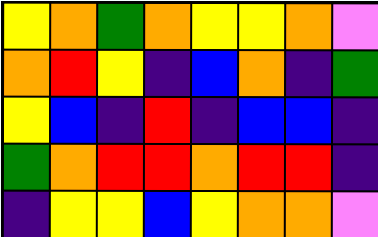[["yellow", "orange", "green", "orange", "yellow", "yellow", "orange", "violet"], ["orange", "red", "yellow", "indigo", "blue", "orange", "indigo", "green"], ["yellow", "blue", "indigo", "red", "indigo", "blue", "blue", "indigo"], ["green", "orange", "red", "red", "orange", "red", "red", "indigo"], ["indigo", "yellow", "yellow", "blue", "yellow", "orange", "orange", "violet"]]